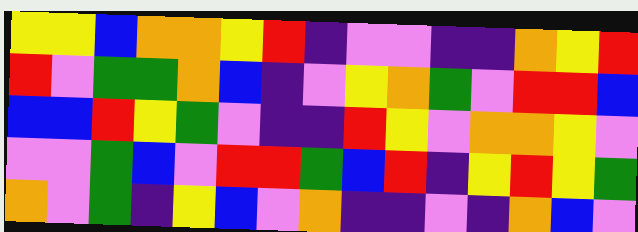[["yellow", "yellow", "blue", "orange", "orange", "yellow", "red", "indigo", "violet", "violet", "indigo", "indigo", "orange", "yellow", "red"], ["red", "violet", "green", "green", "orange", "blue", "indigo", "violet", "yellow", "orange", "green", "violet", "red", "red", "blue"], ["blue", "blue", "red", "yellow", "green", "violet", "indigo", "indigo", "red", "yellow", "violet", "orange", "orange", "yellow", "violet"], ["violet", "violet", "green", "blue", "violet", "red", "red", "green", "blue", "red", "indigo", "yellow", "red", "yellow", "green"], ["orange", "violet", "green", "indigo", "yellow", "blue", "violet", "orange", "indigo", "indigo", "violet", "indigo", "orange", "blue", "violet"]]